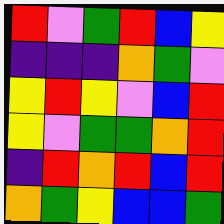[["red", "violet", "green", "red", "blue", "yellow"], ["indigo", "indigo", "indigo", "orange", "green", "violet"], ["yellow", "red", "yellow", "violet", "blue", "red"], ["yellow", "violet", "green", "green", "orange", "red"], ["indigo", "red", "orange", "red", "blue", "red"], ["orange", "green", "yellow", "blue", "blue", "green"]]